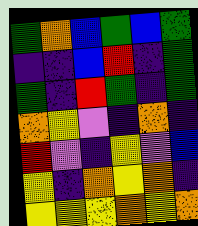[["green", "orange", "blue", "green", "blue", "green"], ["indigo", "indigo", "blue", "red", "indigo", "green"], ["green", "indigo", "red", "green", "indigo", "green"], ["orange", "yellow", "violet", "indigo", "orange", "indigo"], ["red", "violet", "indigo", "yellow", "violet", "blue"], ["yellow", "indigo", "orange", "yellow", "orange", "indigo"], ["yellow", "yellow", "yellow", "orange", "yellow", "orange"]]